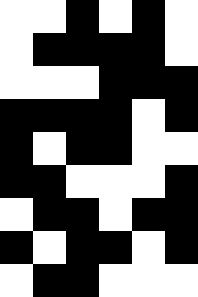[["white", "white", "black", "white", "black", "white"], ["white", "black", "black", "black", "black", "white"], ["white", "white", "white", "black", "black", "black"], ["black", "black", "black", "black", "white", "black"], ["black", "white", "black", "black", "white", "white"], ["black", "black", "white", "white", "white", "black"], ["white", "black", "black", "white", "black", "black"], ["black", "white", "black", "black", "white", "black"], ["white", "black", "black", "white", "white", "white"]]